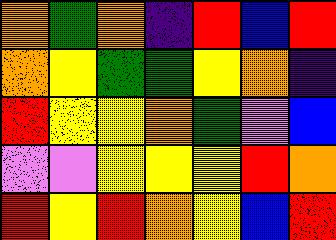[["orange", "green", "orange", "indigo", "red", "blue", "red"], ["orange", "yellow", "green", "green", "yellow", "orange", "indigo"], ["red", "yellow", "yellow", "orange", "green", "violet", "blue"], ["violet", "violet", "yellow", "yellow", "yellow", "red", "orange"], ["red", "yellow", "red", "orange", "yellow", "blue", "red"]]